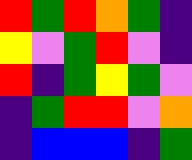[["red", "green", "red", "orange", "green", "indigo"], ["yellow", "violet", "green", "red", "violet", "indigo"], ["red", "indigo", "green", "yellow", "green", "violet"], ["indigo", "green", "red", "red", "violet", "orange"], ["indigo", "blue", "blue", "blue", "indigo", "green"]]